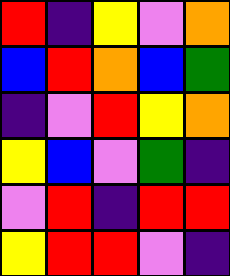[["red", "indigo", "yellow", "violet", "orange"], ["blue", "red", "orange", "blue", "green"], ["indigo", "violet", "red", "yellow", "orange"], ["yellow", "blue", "violet", "green", "indigo"], ["violet", "red", "indigo", "red", "red"], ["yellow", "red", "red", "violet", "indigo"]]